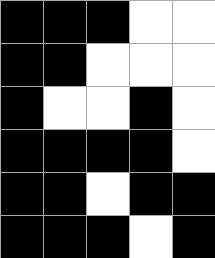[["black", "black", "black", "white", "white"], ["black", "black", "white", "white", "white"], ["black", "white", "white", "black", "white"], ["black", "black", "black", "black", "white"], ["black", "black", "white", "black", "black"], ["black", "black", "black", "white", "black"]]